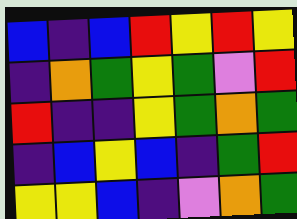[["blue", "indigo", "blue", "red", "yellow", "red", "yellow"], ["indigo", "orange", "green", "yellow", "green", "violet", "red"], ["red", "indigo", "indigo", "yellow", "green", "orange", "green"], ["indigo", "blue", "yellow", "blue", "indigo", "green", "red"], ["yellow", "yellow", "blue", "indigo", "violet", "orange", "green"]]